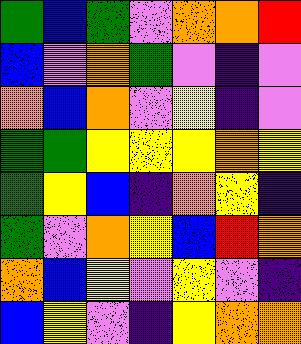[["green", "blue", "green", "violet", "orange", "orange", "red"], ["blue", "violet", "orange", "green", "violet", "indigo", "violet"], ["orange", "blue", "orange", "violet", "yellow", "indigo", "violet"], ["green", "green", "yellow", "yellow", "yellow", "orange", "yellow"], ["green", "yellow", "blue", "indigo", "orange", "yellow", "indigo"], ["green", "violet", "orange", "yellow", "blue", "red", "orange"], ["orange", "blue", "yellow", "violet", "yellow", "violet", "indigo"], ["blue", "yellow", "violet", "indigo", "yellow", "orange", "orange"]]